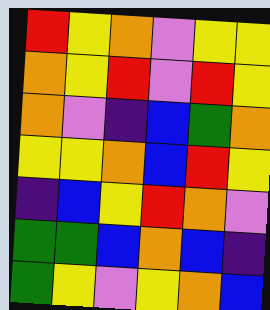[["red", "yellow", "orange", "violet", "yellow", "yellow"], ["orange", "yellow", "red", "violet", "red", "yellow"], ["orange", "violet", "indigo", "blue", "green", "orange"], ["yellow", "yellow", "orange", "blue", "red", "yellow"], ["indigo", "blue", "yellow", "red", "orange", "violet"], ["green", "green", "blue", "orange", "blue", "indigo"], ["green", "yellow", "violet", "yellow", "orange", "blue"]]